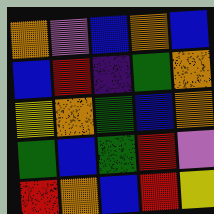[["orange", "violet", "blue", "orange", "blue"], ["blue", "red", "indigo", "green", "orange"], ["yellow", "orange", "green", "blue", "orange"], ["green", "blue", "green", "red", "violet"], ["red", "orange", "blue", "red", "yellow"]]